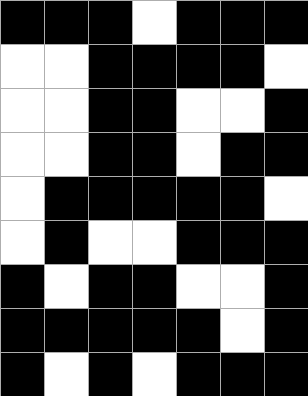[["black", "black", "black", "white", "black", "black", "black"], ["white", "white", "black", "black", "black", "black", "white"], ["white", "white", "black", "black", "white", "white", "black"], ["white", "white", "black", "black", "white", "black", "black"], ["white", "black", "black", "black", "black", "black", "white"], ["white", "black", "white", "white", "black", "black", "black"], ["black", "white", "black", "black", "white", "white", "black"], ["black", "black", "black", "black", "black", "white", "black"], ["black", "white", "black", "white", "black", "black", "black"]]